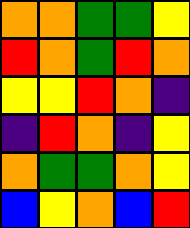[["orange", "orange", "green", "green", "yellow"], ["red", "orange", "green", "red", "orange"], ["yellow", "yellow", "red", "orange", "indigo"], ["indigo", "red", "orange", "indigo", "yellow"], ["orange", "green", "green", "orange", "yellow"], ["blue", "yellow", "orange", "blue", "red"]]